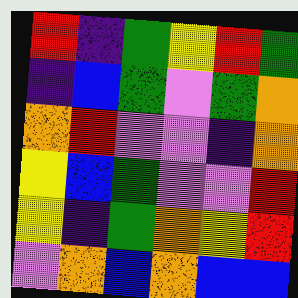[["red", "indigo", "green", "yellow", "red", "green"], ["indigo", "blue", "green", "violet", "green", "orange"], ["orange", "red", "violet", "violet", "indigo", "orange"], ["yellow", "blue", "green", "violet", "violet", "red"], ["yellow", "indigo", "green", "orange", "yellow", "red"], ["violet", "orange", "blue", "orange", "blue", "blue"]]